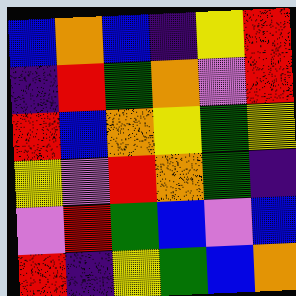[["blue", "orange", "blue", "indigo", "yellow", "red"], ["indigo", "red", "green", "orange", "violet", "red"], ["red", "blue", "orange", "yellow", "green", "yellow"], ["yellow", "violet", "red", "orange", "green", "indigo"], ["violet", "red", "green", "blue", "violet", "blue"], ["red", "indigo", "yellow", "green", "blue", "orange"]]